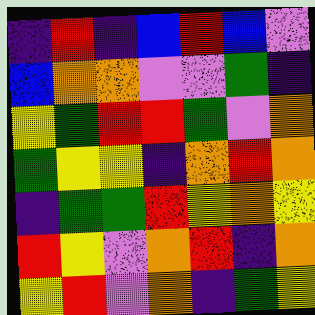[["indigo", "red", "indigo", "blue", "red", "blue", "violet"], ["blue", "orange", "orange", "violet", "violet", "green", "indigo"], ["yellow", "green", "red", "red", "green", "violet", "orange"], ["green", "yellow", "yellow", "indigo", "orange", "red", "orange"], ["indigo", "green", "green", "red", "yellow", "orange", "yellow"], ["red", "yellow", "violet", "orange", "red", "indigo", "orange"], ["yellow", "red", "violet", "orange", "indigo", "green", "yellow"]]